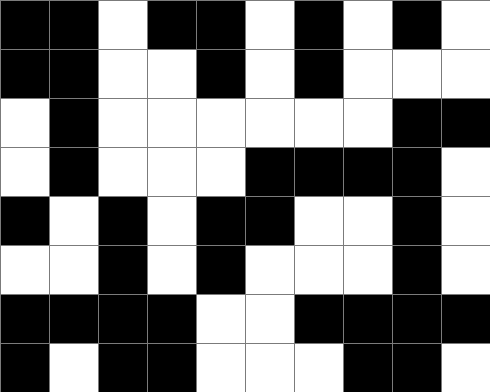[["black", "black", "white", "black", "black", "white", "black", "white", "black", "white"], ["black", "black", "white", "white", "black", "white", "black", "white", "white", "white"], ["white", "black", "white", "white", "white", "white", "white", "white", "black", "black"], ["white", "black", "white", "white", "white", "black", "black", "black", "black", "white"], ["black", "white", "black", "white", "black", "black", "white", "white", "black", "white"], ["white", "white", "black", "white", "black", "white", "white", "white", "black", "white"], ["black", "black", "black", "black", "white", "white", "black", "black", "black", "black"], ["black", "white", "black", "black", "white", "white", "white", "black", "black", "white"]]